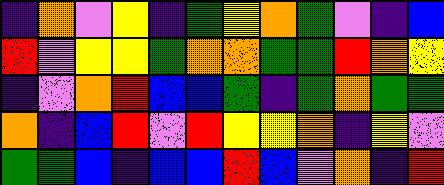[["indigo", "orange", "violet", "yellow", "indigo", "green", "yellow", "orange", "green", "violet", "indigo", "blue"], ["red", "violet", "yellow", "yellow", "green", "orange", "orange", "green", "green", "red", "orange", "yellow"], ["indigo", "violet", "orange", "red", "blue", "blue", "green", "indigo", "green", "orange", "green", "green"], ["orange", "indigo", "blue", "red", "violet", "red", "yellow", "yellow", "orange", "indigo", "yellow", "violet"], ["green", "green", "blue", "indigo", "blue", "blue", "red", "blue", "violet", "orange", "indigo", "red"]]